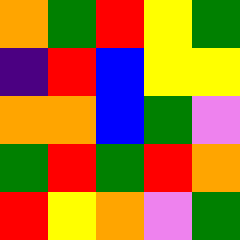[["orange", "green", "red", "yellow", "green"], ["indigo", "red", "blue", "yellow", "yellow"], ["orange", "orange", "blue", "green", "violet"], ["green", "red", "green", "red", "orange"], ["red", "yellow", "orange", "violet", "green"]]